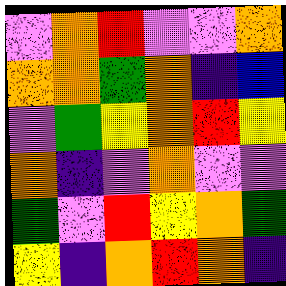[["violet", "orange", "red", "violet", "violet", "orange"], ["orange", "orange", "green", "orange", "indigo", "blue"], ["violet", "green", "yellow", "orange", "red", "yellow"], ["orange", "indigo", "violet", "orange", "violet", "violet"], ["green", "violet", "red", "yellow", "orange", "green"], ["yellow", "indigo", "orange", "red", "orange", "indigo"]]